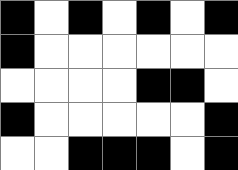[["black", "white", "black", "white", "black", "white", "black"], ["black", "white", "white", "white", "white", "white", "white"], ["white", "white", "white", "white", "black", "black", "white"], ["black", "white", "white", "white", "white", "white", "black"], ["white", "white", "black", "black", "black", "white", "black"]]